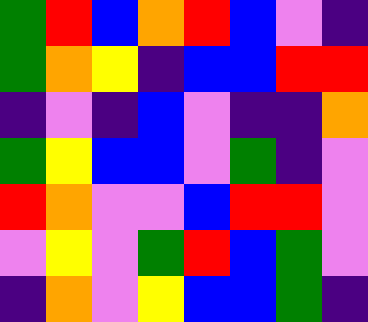[["green", "red", "blue", "orange", "red", "blue", "violet", "indigo"], ["green", "orange", "yellow", "indigo", "blue", "blue", "red", "red"], ["indigo", "violet", "indigo", "blue", "violet", "indigo", "indigo", "orange"], ["green", "yellow", "blue", "blue", "violet", "green", "indigo", "violet"], ["red", "orange", "violet", "violet", "blue", "red", "red", "violet"], ["violet", "yellow", "violet", "green", "red", "blue", "green", "violet"], ["indigo", "orange", "violet", "yellow", "blue", "blue", "green", "indigo"]]